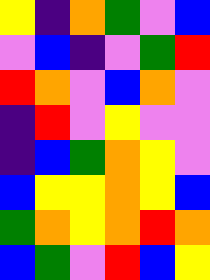[["yellow", "indigo", "orange", "green", "violet", "blue"], ["violet", "blue", "indigo", "violet", "green", "red"], ["red", "orange", "violet", "blue", "orange", "violet"], ["indigo", "red", "violet", "yellow", "violet", "violet"], ["indigo", "blue", "green", "orange", "yellow", "violet"], ["blue", "yellow", "yellow", "orange", "yellow", "blue"], ["green", "orange", "yellow", "orange", "red", "orange"], ["blue", "green", "violet", "red", "blue", "yellow"]]